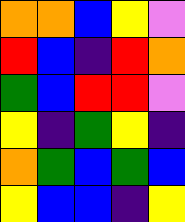[["orange", "orange", "blue", "yellow", "violet"], ["red", "blue", "indigo", "red", "orange"], ["green", "blue", "red", "red", "violet"], ["yellow", "indigo", "green", "yellow", "indigo"], ["orange", "green", "blue", "green", "blue"], ["yellow", "blue", "blue", "indigo", "yellow"]]